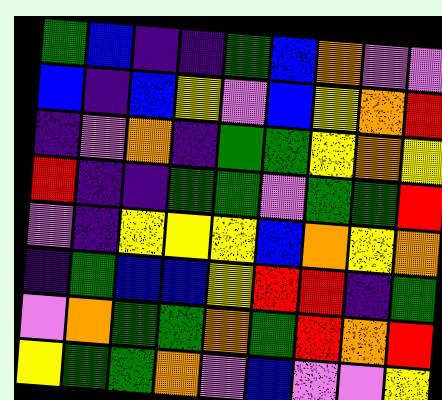[["green", "blue", "indigo", "indigo", "green", "blue", "orange", "violet", "violet"], ["blue", "indigo", "blue", "yellow", "violet", "blue", "yellow", "orange", "red"], ["indigo", "violet", "orange", "indigo", "green", "green", "yellow", "orange", "yellow"], ["red", "indigo", "indigo", "green", "green", "violet", "green", "green", "red"], ["violet", "indigo", "yellow", "yellow", "yellow", "blue", "orange", "yellow", "orange"], ["indigo", "green", "blue", "blue", "yellow", "red", "red", "indigo", "green"], ["violet", "orange", "green", "green", "orange", "green", "red", "orange", "red"], ["yellow", "green", "green", "orange", "violet", "blue", "violet", "violet", "yellow"]]